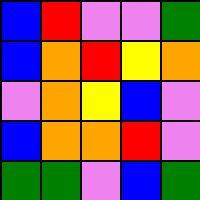[["blue", "red", "violet", "violet", "green"], ["blue", "orange", "red", "yellow", "orange"], ["violet", "orange", "yellow", "blue", "violet"], ["blue", "orange", "orange", "red", "violet"], ["green", "green", "violet", "blue", "green"]]